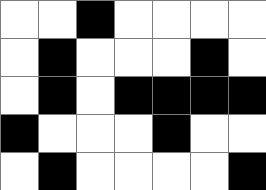[["white", "white", "black", "white", "white", "white", "white"], ["white", "black", "white", "white", "white", "black", "white"], ["white", "black", "white", "black", "black", "black", "black"], ["black", "white", "white", "white", "black", "white", "white"], ["white", "black", "white", "white", "white", "white", "black"]]